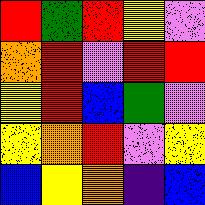[["red", "green", "red", "yellow", "violet"], ["orange", "red", "violet", "red", "red"], ["yellow", "red", "blue", "green", "violet"], ["yellow", "orange", "red", "violet", "yellow"], ["blue", "yellow", "orange", "indigo", "blue"]]